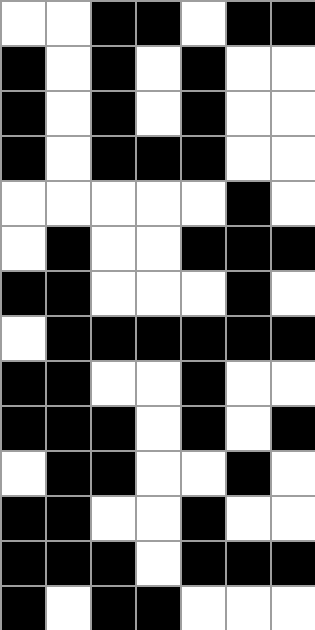[["white", "white", "black", "black", "white", "black", "black"], ["black", "white", "black", "white", "black", "white", "white"], ["black", "white", "black", "white", "black", "white", "white"], ["black", "white", "black", "black", "black", "white", "white"], ["white", "white", "white", "white", "white", "black", "white"], ["white", "black", "white", "white", "black", "black", "black"], ["black", "black", "white", "white", "white", "black", "white"], ["white", "black", "black", "black", "black", "black", "black"], ["black", "black", "white", "white", "black", "white", "white"], ["black", "black", "black", "white", "black", "white", "black"], ["white", "black", "black", "white", "white", "black", "white"], ["black", "black", "white", "white", "black", "white", "white"], ["black", "black", "black", "white", "black", "black", "black"], ["black", "white", "black", "black", "white", "white", "white"]]